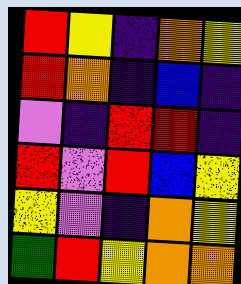[["red", "yellow", "indigo", "orange", "yellow"], ["red", "orange", "indigo", "blue", "indigo"], ["violet", "indigo", "red", "red", "indigo"], ["red", "violet", "red", "blue", "yellow"], ["yellow", "violet", "indigo", "orange", "yellow"], ["green", "red", "yellow", "orange", "orange"]]